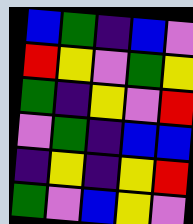[["blue", "green", "indigo", "blue", "violet"], ["red", "yellow", "violet", "green", "yellow"], ["green", "indigo", "yellow", "violet", "red"], ["violet", "green", "indigo", "blue", "blue"], ["indigo", "yellow", "indigo", "yellow", "red"], ["green", "violet", "blue", "yellow", "violet"]]